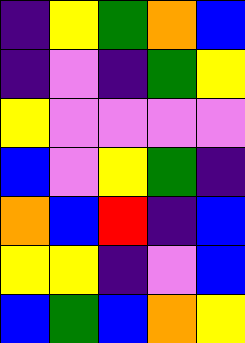[["indigo", "yellow", "green", "orange", "blue"], ["indigo", "violet", "indigo", "green", "yellow"], ["yellow", "violet", "violet", "violet", "violet"], ["blue", "violet", "yellow", "green", "indigo"], ["orange", "blue", "red", "indigo", "blue"], ["yellow", "yellow", "indigo", "violet", "blue"], ["blue", "green", "blue", "orange", "yellow"]]